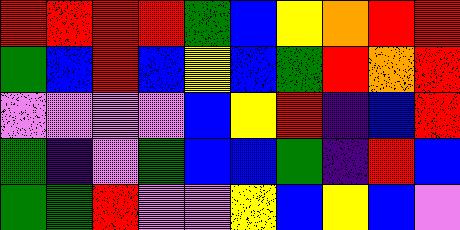[["red", "red", "red", "red", "green", "blue", "yellow", "orange", "red", "red"], ["green", "blue", "red", "blue", "yellow", "blue", "green", "red", "orange", "red"], ["violet", "violet", "violet", "violet", "blue", "yellow", "red", "indigo", "blue", "red"], ["green", "indigo", "violet", "green", "blue", "blue", "green", "indigo", "red", "blue"], ["green", "green", "red", "violet", "violet", "yellow", "blue", "yellow", "blue", "violet"]]